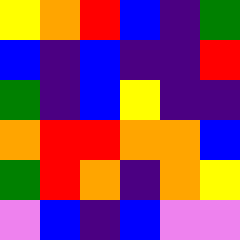[["yellow", "orange", "red", "blue", "indigo", "green"], ["blue", "indigo", "blue", "indigo", "indigo", "red"], ["green", "indigo", "blue", "yellow", "indigo", "indigo"], ["orange", "red", "red", "orange", "orange", "blue"], ["green", "red", "orange", "indigo", "orange", "yellow"], ["violet", "blue", "indigo", "blue", "violet", "violet"]]